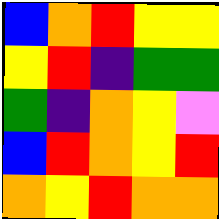[["blue", "orange", "red", "yellow", "yellow"], ["yellow", "red", "indigo", "green", "green"], ["green", "indigo", "orange", "yellow", "violet"], ["blue", "red", "orange", "yellow", "red"], ["orange", "yellow", "red", "orange", "orange"]]